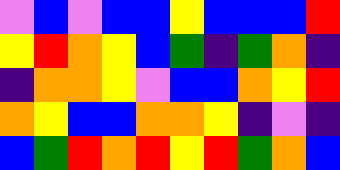[["violet", "blue", "violet", "blue", "blue", "yellow", "blue", "blue", "blue", "red"], ["yellow", "red", "orange", "yellow", "blue", "green", "indigo", "green", "orange", "indigo"], ["indigo", "orange", "orange", "yellow", "violet", "blue", "blue", "orange", "yellow", "red"], ["orange", "yellow", "blue", "blue", "orange", "orange", "yellow", "indigo", "violet", "indigo"], ["blue", "green", "red", "orange", "red", "yellow", "red", "green", "orange", "blue"]]